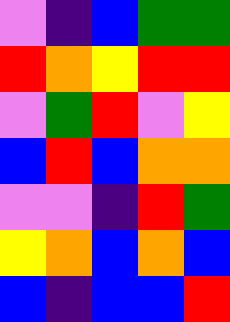[["violet", "indigo", "blue", "green", "green"], ["red", "orange", "yellow", "red", "red"], ["violet", "green", "red", "violet", "yellow"], ["blue", "red", "blue", "orange", "orange"], ["violet", "violet", "indigo", "red", "green"], ["yellow", "orange", "blue", "orange", "blue"], ["blue", "indigo", "blue", "blue", "red"]]